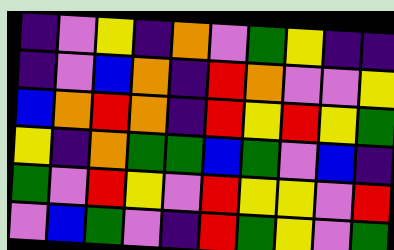[["indigo", "violet", "yellow", "indigo", "orange", "violet", "green", "yellow", "indigo", "indigo"], ["indigo", "violet", "blue", "orange", "indigo", "red", "orange", "violet", "violet", "yellow"], ["blue", "orange", "red", "orange", "indigo", "red", "yellow", "red", "yellow", "green"], ["yellow", "indigo", "orange", "green", "green", "blue", "green", "violet", "blue", "indigo"], ["green", "violet", "red", "yellow", "violet", "red", "yellow", "yellow", "violet", "red"], ["violet", "blue", "green", "violet", "indigo", "red", "green", "yellow", "violet", "green"]]